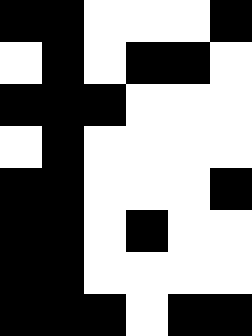[["black", "black", "white", "white", "white", "black"], ["white", "black", "white", "black", "black", "white"], ["black", "black", "black", "white", "white", "white"], ["white", "black", "white", "white", "white", "white"], ["black", "black", "white", "white", "white", "black"], ["black", "black", "white", "black", "white", "white"], ["black", "black", "white", "white", "white", "white"], ["black", "black", "black", "white", "black", "black"]]